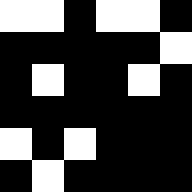[["white", "white", "black", "white", "white", "black"], ["black", "black", "black", "black", "black", "white"], ["black", "white", "black", "black", "white", "black"], ["black", "black", "black", "black", "black", "black"], ["white", "black", "white", "black", "black", "black"], ["black", "white", "black", "black", "black", "black"]]